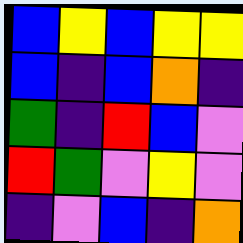[["blue", "yellow", "blue", "yellow", "yellow"], ["blue", "indigo", "blue", "orange", "indigo"], ["green", "indigo", "red", "blue", "violet"], ["red", "green", "violet", "yellow", "violet"], ["indigo", "violet", "blue", "indigo", "orange"]]